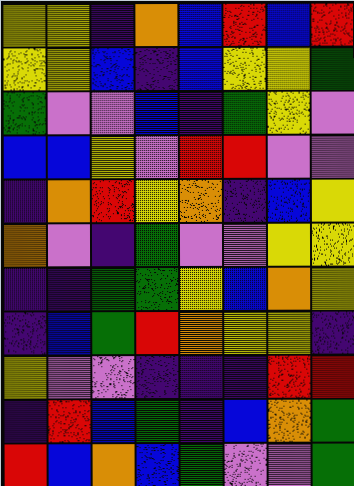[["yellow", "yellow", "indigo", "orange", "blue", "red", "blue", "red"], ["yellow", "yellow", "blue", "indigo", "blue", "yellow", "yellow", "green"], ["green", "violet", "violet", "blue", "indigo", "green", "yellow", "violet"], ["blue", "blue", "yellow", "violet", "red", "red", "violet", "violet"], ["indigo", "orange", "red", "yellow", "orange", "indigo", "blue", "yellow"], ["orange", "violet", "indigo", "green", "violet", "violet", "yellow", "yellow"], ["indigo", "indigo", "green", "green", "yellow", "blue", "orange", "yellow"], ["indigo", "blue", "green", "red", "orange", "yellow", "yellow", "indigo"], ["yellow", "violet", "violet", "indigo", "indigo", "indigo", "red", "red"], ["indigo", "red", "blue", "green", "indigo", "blue", "orange", "green"], ["red", "blue", "orange", "blue", "green", "violet", "violet", "green"]]